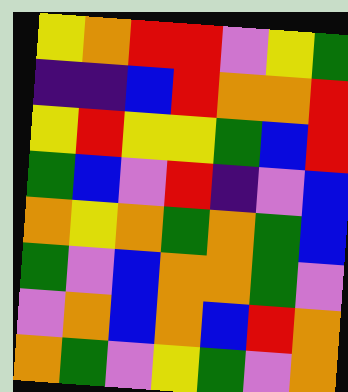[["yellow", "orange", "red", "red", "violet", "yellow", "green"], ["indigo", "indigo", "blue", "red", "orange", "orange", "red"], ["yellow", "red", "yellow", "yellow", "green", "blue", "red"], ["green", "blue", "violet", "red", "indigo", "violet", "blue"], ["orange", "yellow", "orange", "green", "orange", "green", "blue"], ["green", "violet", "blue", "orange", "orange", "green", "violet"], ["violet", "orange", "blue", "orange", "blue", "red", "orange"], ["orange", "green", "violet", "yellow", "green", "violet", "orange"]]